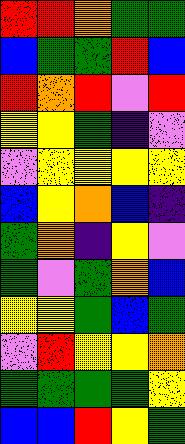[["red", "red", "orange", "green", "green"], ["blue", "green", "green", "red", "blue"], ["red", "orange", "red", "violet", "red"], ["yellow", "yellow", "green", "indigo", "violet"], ["violet", "yellow", "yellow", "yellow", "yellow"], ["blue", "yellow", "orange", "blue", "indigo"], ["green", "orange", "indigo", "yellow", "violet"], ["green", "violet", "green", "orange", "blue"], ["yellow", "yellow", "green", "blue", "green"], ["violet", "red", "yellow", "yellow", "orange"], ["green", "green", "green", "green", "yellow"], ["blue", "blue", "red", "yellow", "green"]]